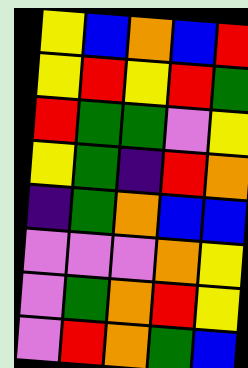[["yellow", "blue", "orange", "blue", "red"], ["yellow", "red", "yellow", "red", "green"], ["red", "green", "green", "violet", "yellow"], ["yellow", "green", "indigo", "red", "orange"], ["indigo", "green", "orange", "blue", "blue"], ["violet", "violet", "violet", "orange", "yellow"], ["violet", "green", "orange", "red", "yellow"], ["violet", "red", "orange", "green", "blue"]]